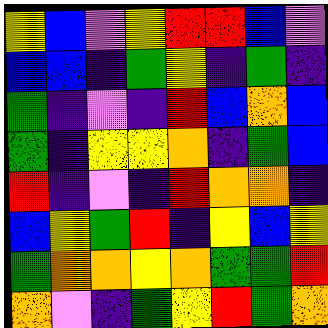[["yellow", "blue", "violet", "yellow", "red", "red", "blue", "violet"], ["blue", "blue", "indigo", "green", "yellow", "indigo", "green", "indigo"], ["green", "indigo", "violet", "indigo", "red", "blue", "orange", "blue"], ["green", "indigo", "yellow", "yellow", "orange", "indigo", "green", "blue"], ["red", "indigo", "violet", "indigo", "red", "orange", "orange", "indigo"], ["blue", "yellow", "green", "red", "indigo", "yellow", "blue", "yellow"], ["green", "orange", "orange", "yellow", "orange", "green", "green", "red"], ["orange", "violet", "indigo", "green", "yellow", "red", "green", "orange"]]